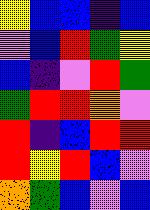[["yellow", "blue", "blue", "indigo", "blue"], ["violet", "blue", "red", "green", "yellow"], ["blue", "indigo", "violet", "red", "green"], ["green", "red", "red", "orange", "violet"], ["red", "indigo", "blue", "red", "red"], ["red", "yellow", "red", "blue", "violet"], ["orange", "green", "blue", "violet", "blue"]]